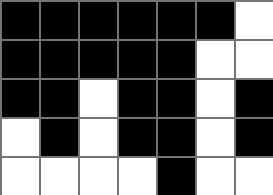[["black", "black", "black", "black", "black", "black", "white"], ["black", "black", "black", "black", "black", "white", "white"], ["black", "black", "white", "black", "black", "white", "black"], ["white", "black", "white", "black", "black", "white", "black"], ["white", "white", "white", "white", "black", "white", "white"]]